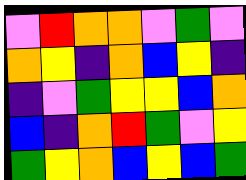[["violet", "red", "orange", "orange", "violet", "green", "violet"], ["orange", "yellow", "indigo", "orange", "blue", "yellow", "indigo"], ["indigo", "violet", "green", "yellow", "yellow", "blue", "orange"], ["blue", "indigo", "orange", "red", "green", "violet", "yellow"], ["green", "yellow", "orange", "blue", "yellow", "blue", "green"]]